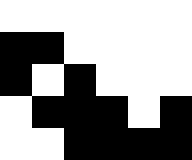[["white", "white", "white", "white", "white", "white"], ["black", "black", "white", "white", "white", "white"], ["black", "white", "black", "white", "white", "white"], ["white", "black", "black", "black", "white", "black"], ["white", "white", "black", "black", "black", "black"]]